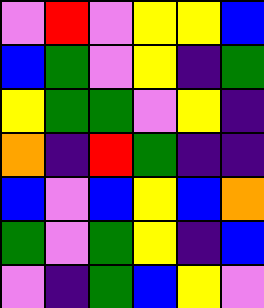[["violet", "red", "violet", "yellow", "yellow", "blue"], ["blue", "green", "violet", "yellow", "indigo", "green"], ["yellow", "green", "green", "violet", "yellow", "indigo"], ["orange", "indigo", "red", "green", "indigo", "indigo"], ["blue", "violet", "blue", "yellow", "blue", "orange"], ["green", "violet", "green", "yellow", "indigo", "blue"], ["violet", "indigo", "green", "blue", "yellow", "violet"]]